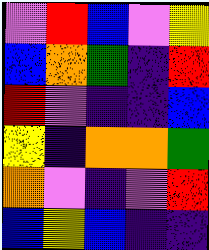[["violet", "red", "blue", "violet", "yellow"], ["blue", "orange", "green", "indigo", "red"], ["red", "violet", "indigo", "indigo", "blue"], ["yellow", "indigo", "orange", "orange", "green"], ["orange", "violet", "indigo", "violet", "red"], ["blue", "yellow", "blue", "indigo", "indigo"]]